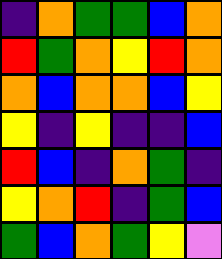[["indigo", "orange", "green", "green", "blue", "orange"], ["red", "green", "orange", "yellow", "red", "orange"], ["orange", "blue", "orange", "orange", "blue", "yellow"], ["yellow", "indigo", "yellow", "indigo", "indigo", "blue"], ["red", "blue", "indigo", "orange", "green", "indigo"], ["yellow", "orange", "red", "indigo", "green", "blue"], ["green", "blue", "orange", "green", "yellow", "violet"]]